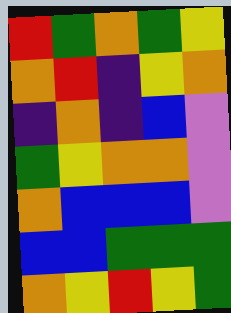[["red", "green", "orange", "green", "yellow"], ["orange", "red", "indigo", "yellow", "orange"], ["indigo", "orange", "indigo", "blue", "violet"], ["green", "yellow", "orange", "orange", "violet"], ["orange", "blue", "blue", "blue", "violet"], ["blue", "blue", "green", "green", "green"], ["orange", "yellow", "red", "yellow", "green"]]